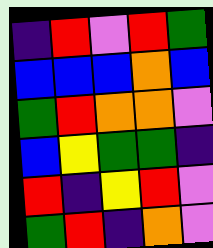[["indigo", "red", "violet", "red", "green"], ["blue", "blue", "blue", "orange", "blue"], ["green", "red", "orange", "orange", "violet"], ["blue", "yellow", "green", "green", "indigo"], ["red", "indigo", "yellow", "red", "violet"], ["green", "red", "indigo", "orange", "violet"]]